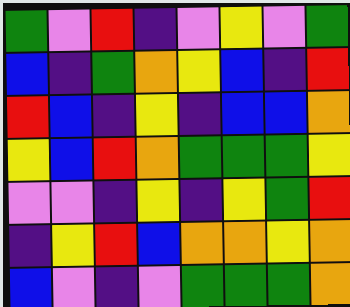[["green", "violet", "red", "indigo", "violet", "yellow", "violet", "green"], ["blue", "indigo", "green", "orange", "yellow", "blue", "indigo", "red"], ["red", "blue", "indigo", "yellow", "indigo", "blue", "blue", "orange"], ["yellow", "blue", "red", "orange", "green", "green", "green", "yellow"], ["violet", "violet", "indigo", "yellow", "indigo", "yellow", "green", "red"], ["indigo", "yellow", "red", "blue", "orange", "orange", "yellow", "orange"], ["blue", "violet", "indigo", "violet", "green", "green", "green", "orange"]]